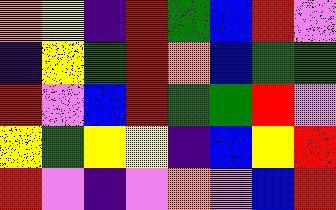[["orange", "yellow", "indigo", "red", "green", "blue", "red", "violet"], ["indigo", "yellow", "green", "red", "orange", "blue", "green", "green"], ["red", "violet", "blue", "red", "green", "green", "red", "violet"], ["yellow", "green", "yellow", "yellow", "indigo", "blue", "yellow", "red"], ["red", "violet", "indigo", "violet", "orange", "violet", "blue", "red"]]